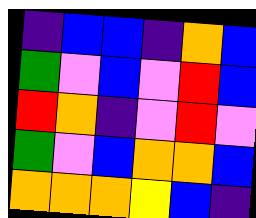[["indigo", "blue", "blue", "indigo", "orange", "blue"], ["green", "violet", "blue", "violet", "red", "blue"], ["red", "orange", "indigo", "violet", "red", "violet"], ["green", "violet", "blue", "orange", "orange", "blue"], ["orange", "orange", "orange", "yellow", "blue", "indigo"]]